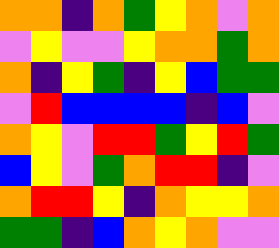[["orange", "orange", "indigo", "orange", "green", "yellow", "orange", "violet", "orange"], ["violet", "yellow", "violet", "violet", "yellow", "orange", "orange", "green", "orange"], ["orange", "indigo", "yellow", "green", "indigo", "yellow", "blue", "green", "green"], ["violet", "red", "blue", "blue", "blue", "blue", "indigo", "blue", "violet"], ["orange", "yellow", "violet", "red", "red", "green", "yellow", "red", "green"], ["blue", "yellow", "violet", "green", "orange", "red", "red", "indigo", "violet"], ["orange", "red", "red", "yellow", "indigo", "orange", "yellow", "yellow", "orange"], ["green", "green", "indigo", "blue", "orange", "yellow", "orange", "violet", "violet"]]